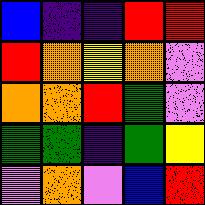[["blue", "indigo", "indigo", "red", "red"], ["red", "orange", "yellow", "orange", "violet"], ["orange", "orange", "red", "green", "violet"], ["green", "green", "indigo", "green", "yellow"], ["violet", "orange", "violet", "blue", "red"]]